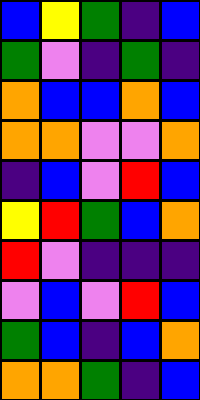[["blue", "yellow", "green", "indigo", "blue"], ["green", "violet", "indigo", "green", "indigo"], ["orange", "blue", "blue", "orange", "blue"], ["orange", "orange", "violet", "violet", "orange"], ["indigo", "blue", "violet", "red", "blue"], ["yellow", "red", "green", "blue", "orange"], ["red", "violet", "indigo", "indigo", "indigo"], ["violet", "blue", "violet", "red", "blue"], ["green", "blue", "indigo", "blue", "orange"], ["orange", "orange", "green", "indigo", "blue"]]